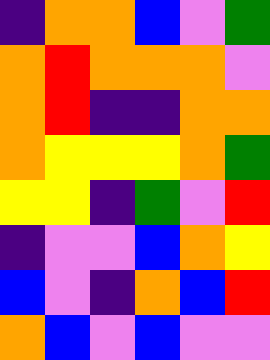[["indigo", "orange", "orange", "blue", "violet", "green"], ["orange", "red", "orange", "orange", "orange", "violet"], ["orange", "red", "indigo", "indigo", "orange", "orange"], ["orange", "yellow", "yellow", "yellow", "orange", "green"], ["yellow", "yellow", "indigo", "green", "violet", "red"], ["indigo", "violet", "violet", "blue", "orange", "yellow"], ["blue", "violet", "indigo", "orange", "blue", "red"], ["orange", "blue", "violet", "blue", "violet", "violet"]]